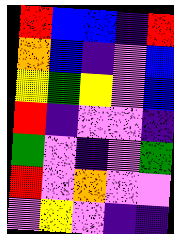[["red", "blue", "blue", "indigo", "red"], ["orange", "blue", "indigo", "violet", "blue"], ["yellow", "green", "yellow", "violet", "blue"], ["red", "indigo", "violet", "violet", "indigo"], ["green", "violet", "indigo", "violet", "green"], ["red", "violet", "orange", "violet", "violet"], ["violet", "yellow", "violet", "indigo", "indigo"]]